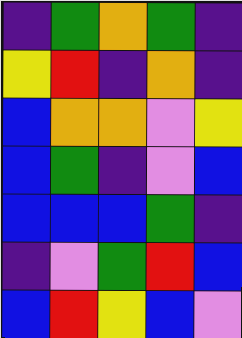[["indigo", "green", "orange", "green", "indigo"], ["yellow", "red", "indigo", "orange", "indigo"], ["blue", "orange", "orange", "violet", "yellow"], ["blue", "green", "indigo", "violet", "blue"], ["blue", "blue", "blue", "green", "indigo"], ["indigo", "violet", "green", "red", "blue"], ["blue", "red", "yellow", "blue", "violet"]]